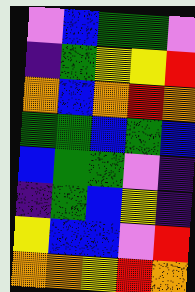[["violet", "blue", "green", "green", "violet"], ["indigo", "green", "yellow", "yellow", "red"], ["orange", "blue", "orange", "red", "orange"], ["green", "green", "blue", "green", "blue"], ["blue", "green", "green", "violet", "indigo"], ["indigo", "green", "blue", "yellow", "indigo"], ["yellow", "blue", "blue", "violet", "red"], ["orange", "orange", "yellow", "red", "orange"]]